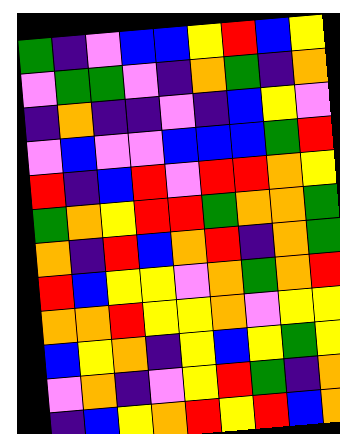[["green", "indigo", "violet", "blue", "blue", "yellow", "red", "blue", "yellow"], ["violet", "green", "green", "violet", "indigo", "orange", "green", "indigo", "orange"], ["indigo", "orange", "indigo", "indigo", "violet", "indigo", "blue", "yellow", "violet"], ["violet", "blue", "violet", "violet", "blue", "blue", "blue", "green", "red"], ["red", "indigo", "blue", "red", "violet", "red", "red", "orange", "yellow"], ["green", "orange", "yellow", "red", "red", "green", "orange", "orange", "green"], ["orange", "indigo", "red", "blue", "orange", "red", "indigo", "orange", "green"], ["red", "blue", "yellow", "yellow", "violet", "orange", "green", "orange", "red"], ["orange", "orange", "red", "yellow", "yellow", "orange", "violet", "yellow", "yellow"], ["blue", "yellow", "orange", "indigo", "yellow", "blue", "yellow", "green", "yellow"], ["violet", "orange", "indigo", "violet", "yellow", "red", "green", "indigo", "orange"], ["indigo", "blue", "yellow", "orange", "red", "yellow", "red", "blue", "orange"]]